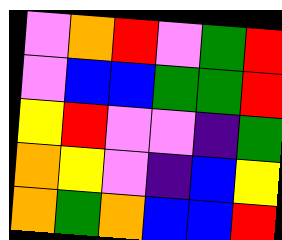[["violet", "orange", "red", "violet", "green", "red"], ["violet", "blue", "blue", "green", "green", "red"], ["yellow", "red", "violet", "violet", "indigo", "green"], ["orange", "yellow", "violet", "indigo", "blue", "yellow"], ["orange", "green", "orange", "blue", "blue", "red"]]